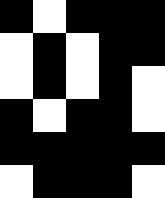[["black", "white", "black", "black", "black"], ["white", "black", "white", "black", "black"], ["white", "black", "white", "black", "white"], ["black", "white", "black", "black", "white"], ["black", "black", "black", "black", "black"], ["white", "black", "black", "black", "white"]]